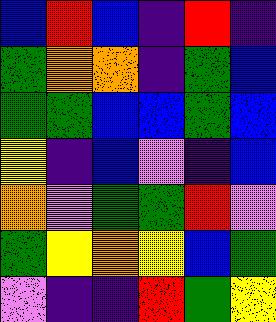[["blue", "red", "blue", "indigo", "red", "indigo"], ["green", "orange", "orange", "indigo", "green", "blue"], ["green", "green", "blue", "blue", "green", "blue"], ["yellow", "indigo", "blue", "violet", "indigo", "blue"], ["orange", "violet", "green", "green", "red", "violet"], ["green", "yellow", "orange", "yellow", "blue", "green"], ["violet", "indigo", "indigo", "red", "green", "yellow"]]